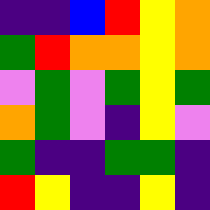[["indigo", "indigo", "blue", "red", "yellow", "orange"], ["green", "red", "orange", "orange", "yellow", "orange"], ["violet", "green", "violet", "green", "yellow", "green"], ["orange", "green", "violet", "indigo", "yellow", "violet"], ["green", "indigo", "indigo", "green", "green", "indigo"], ["red", "yellow", "indigo", "indigo", "yellow", "indigo"]]